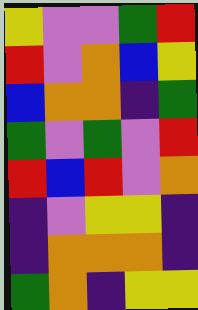[["yellow", "violet", "violet", "green", "red"], ["red", "violet", "orange", "blue", "yellow"], ["blue", "orange", "orange", "indigo", "green"], ["green", "violet", "green", "violet", "red"], ["red", "blue", "red", "violet", "orange"], ["indigo", "violet", "yellow", "yellow", "indigo"], ["indigo", "orange", "orange", "orange", "indigo"], ["green", "orange", "indigo", "yellow", "yellow"]]